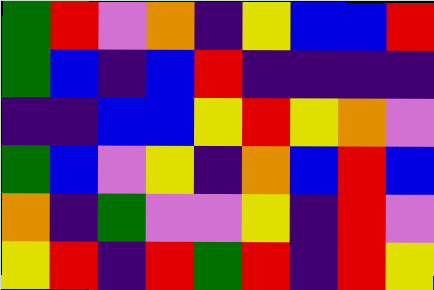[["green", "red", "violet", "orange", "indigo", "yellow", "blue", "blue", "red"], ["green", "blue", "indigo", "blue", "red", "indigo", "indigo", "indigo", "indigo"], ["indigo", "indigo", "blue", "blue", "yellow", "red", "yellow", "orange", "violet"], ["green", "blue", "violet", "yellow", "indigo", "orange", "blue", "red", "blue"], ["orange", "indigo", "green", "violet", "violet", "yellow", "indigo", "red", "violet"], ["yellow", "red", "indigo", "red", "green", "red", "indigo", "red", "yellow"]]